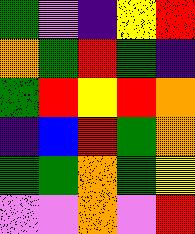[["green", "violet", "indigo", "yellow", "red"], ["orange", "green", "red", "green", "indigo"], ["green", "red", "yellow", "red", "orange"], ["indigo", "blue", "red", "green", "orange"], ["green", "green", "orange", "green", "yellow"], ["violet", "violet", "orange", "violet", "red"]]